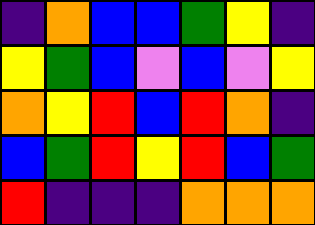[["indigo", "orange", "blue", "blue", "green", "yellow", "indigo"], ["yellow", "green", "blue", "violet", "blue", "violet", "yellow"], ["orange", "yellow", "red", "blue", "red", "orange", "indigo"], ["blue", "green", "red", "yellow", "red", "blue", "green"], ["red", "indigo", "indigo", "indigo", "orange", "orange", "orange"]]